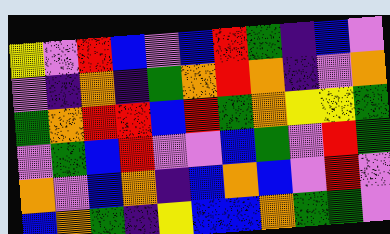[["yellow", "violet", "red", "blue", "violet", "blue", "red", "green", "indigo", "blue", "violet"], ["violet", "indigo", "orange", "indigo", "green", "orange", "red", "orange", "indigo", "violet", "orange"], ["green", "orange", "red", "red", "blue", "red", "green", "orange", "yellow", "yellow", "green"], ["violet", "green", "blue", "red", "violet", "violet", "blue", "green", "violet", "red", "green"], ["orange", "violet", "blue", "orange", "indigo", "blue", "orange", "blue", "violet", "red", "violet"], ["blue", "orange", "green", "indigo", "yellow", "blue", "blue", "orange", "green", "green", "violet"]]